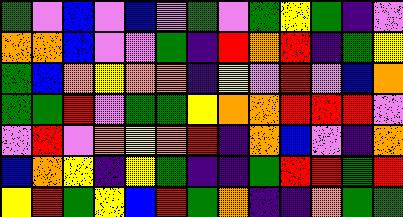[["green", "violet", "blue", "violet", "blue", "violet", "green", "violet", "green", "yellow", "green", "indigo", "violet"], ["orange", "orange", "blue", "violet", "violet", "green", "indigo", "red", "orange", "red", "indigo", "green", "yellow"], ["green", "blue", "orange", "yellow", "orange", "orange", "indigo", "yellow", "violet", "red", "violet", "blue", "orange"], ["green", "green", "red", "violet", "green", "green", "yellow", "orange", "orange", "red", "red", "red", "violet"], ["violet", "red", "violet", "orange", "yellow", "orange", "red", "indigo", "orange", "blue", "violet", "indigo", "orange"], ["blue", "orange", "yellow", "indigo", "yellow", "green", "indigo", "indigo", "green", "red", "red", "green", "red"], ["yellow", "red", "green", "yellow", "blue", "red", "green", "orange", "indigo", "indigo", "orange", "green", "green"]]